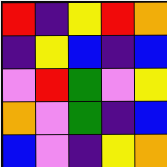[["red", "indigo", "yellow", "red", "orange"], ["indigo", "yellow", "blue", "indigo", "blue"], ["violet", "red", "green", "violet", "yellow"], ["orange", "violet", "green", "indigo", "blue"], ["blue", "violet", "indigo", "yellow", "orange"]]